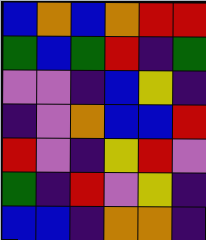[["blue", "orange", "blue", "orange", "red", "red"], ["green", "blue", "green", "red", "indigo", "green"], ["violet", "violet", "indigo", "blue", "yellow", "indigo"], ["indigo", "violet", "orange", "blue", "blue", "red"], ["red", "violet", "indigo", "yellow", "red", "violet"], ["green", "indigo", "red", "violet", "yellow", "indigo"], ["blue", "blue", "indigo", "orange", "orange", "indigo"]]